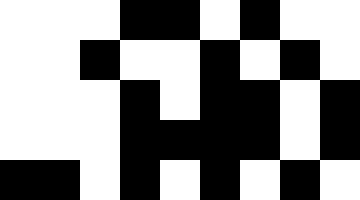[["white", "white", "white", "black", "black", "white", "black", "white", "white"], ["white", "white", "black", "white", "white", "black", "white", "black", "white"], ["white", "white", "white", "black", "white", "black", "black", "white", "black"], ["white", "white", "white", "black", "black", "black", "black", "white", "black"], ["black", "black", "white", "black", "white", "black", "white", "black", "white"]]